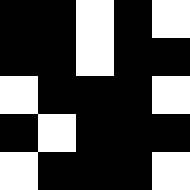[["black", "black", "white", "black", "white"], ["black", "black", "white", "black", "black"], ["white", "black", "black", "black", "white"], ["black", "white", "black", "black", "black"], ["white", "black", "black", "black", "white"]]